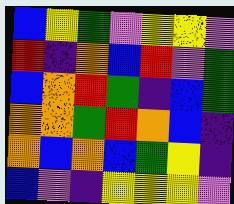[["blue", "yellow", "green", "violet", "yellow", "yellow", "violet"], ["red", "indigo", "orange", "blue", "red", "violet", "green"], ["blue", "orange", "red", "green", "indigo", "blue", "green"], ["orange", "orange", "green", "red", "orange", "blue", "indigo"], ["orange", "blue", "orange", "blue", "green", "yellow", "indigo"], ["blue", "violet", "indigo", "yellow", "yellow", "yellow", "violet"]]